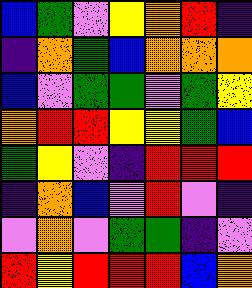[["blue", "green", "violet", "yellow", "orange", "red", "indigo"], ["indigo", "orange", "green", "blue", "orange", "orange", "orange"], ["blue", "violet", "green", "green", "violet", "green", "yellow"], ["orange", "red", "red", "yellow", "yellow", "green", "blue"], ["green", "yellow", "violet", "indigo", "red", "red", "red"], ["indigo", "orange", "blue", "violet", "red", "violet", "indigo"], ["violet", "orange", "violet", "green", "green", "indigo", "violet"], ["red", "yellow", "red", "red", "red", "blue", "orange"]]